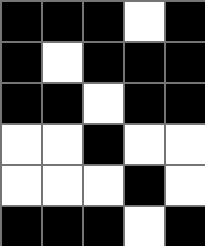[["black", "black", "black", "white", "black"], ["black", "white", "black", "black", "black"], ["black", "black", "white", "black", "black"], ["white", "white", "black", "white", "white"], ["white", "white", "white", "black", "white"], ["black", "black", "black", "white", "black"]]